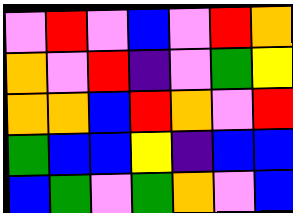[["violet", "red", "violet", "blue", "violet", "red", "orange"], ["orange", "violet", "red", "indigo", "violet", "green", "yellow"], ["orange", "orange", "blue", "red", "orange", "violet", "red"], ["green", "blue", "blue", "yellow", "indigo", "blue", "blue"], ["blue", "green", "violet", "green", "orange", "violet", "blue"]]